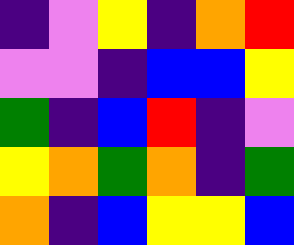[["indigo", "violet", "yellow", "indigo", "orange", "red"], ["violet", "violet", "indigo", "blue", "blue", "yellow"], ["green", "indigo", "blue", "red", "indigo", "violet"], ["yellow", "orange", "green", "orange", "indigo", "green"], ["orange", "indigo", "blue", "yellow", "yellow", "blue"]]